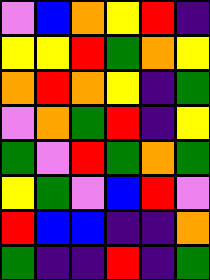[["violet", "blue", "orange", "yellow", "red", "indigo"], ["yellow", "yellow", "red", "green", "orange", "yellow"], ["orange", "red", "orange", "yellow", "indigo", "green"], ["violet", "orange", "green", "red", "indigo", "yellow"], ["green", "violet", "red", "green", "orange", "green"], ["yellow", "green", "violet", "blue", "red", "violet"], ["red", "blue", "blue", "indigo", "indigo", "orange"], ["green", "indigo", "indigo", "red", "indigo", "green"]]